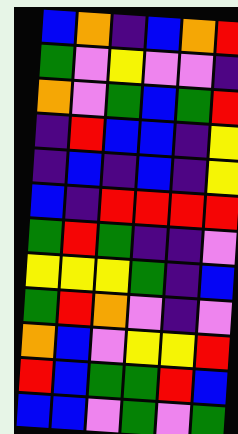[["blue", "orange", "indigo", "blue", "orange", "red"], ["green", "violet", "yellow", "violet", "violet", "indigo"], ["orange", "violet", "green", "blue", "green", "red"], ["indigo", "red", "blue", "blue", "indigo", "yellow"], ["indigo", "blue", "indigo", "blue", "indigo", "yellow"], ["blue", "indigo", "red", "red", "red", "red"], ["green", "red", "green", "indigo", "indigo", "violet"], ["yellow", "yellow", "yellow", "green", "indigo", "blue"], ["green", "red", "orange", "violet", "indigo", "violet"], ["orange", "blue", "violet", "yellow", "yellow", "red"], ["red", "blue", "green", "green", "red", "blue"], ["blue", "blue", "violet", "green", "violet", "green"]]